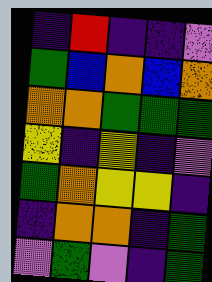[["indigo", "red", "indigo", "indigo", "violet"], ["green", "blue", "orange", "blue", "orange"], ["orange", "orange", "green", "green", "green"], ["yellow", "indigo", "yellow", "indigo", "violet"], ["green", "orange", "yellow", "yellow", "indigo"], ["indigo", "orange", "orange", "indigo", "green"], ["violet", "green", "violet", "indigo", "green"]]